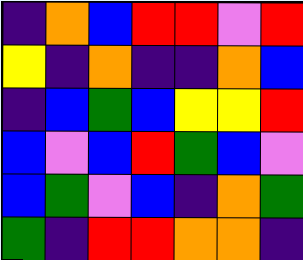[["indigo", "orange", "blue", "red", "red", "violet", "red"], ["yellow", "indigo", "orange", "indigo", "indigo", "orange", "blue"], ["indigo", "blue", "green", "blue", "yellow", "yellow", "red"], ["blue", "violet", "blue", "red", "green", "blue", "violet"], ["blue", "green", "violet", "blue", "indigo", "orange", "green"], ["green", "indigo", "red", "red", "orange", "orange", "indigo"]]